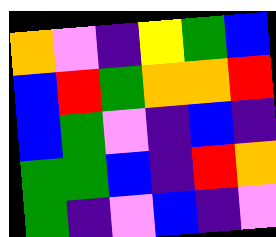[["orange", "violet", "indigo", "yellow", "green", "blue"], ["blue", "red", "green", "orange", "orange", "red"], ["blue", "green", "violet", "indigo", "blue", "indigo"], ["green", "green", "blue", "indigo", "red", "orange"], ["green", "indigo", "violet", "blue", "indigo", "violet"]]